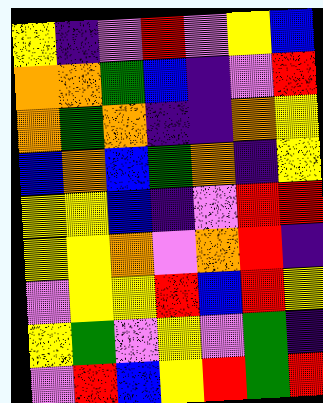[["yellow", "indigo", "violet", "red", "violet", "yellow", "blue"], ["orange", "orange", "green", "blue", "indigo", "violet", "red"], ["orange", "green", "orange", "indigo", "indigo", "orange", "yellow"], ["blue", "orange", "blue", "green", "orange", "indigo", "yellow"], ["yellow", "yellow", "blue", "indigo", "violet", "red", "red"], ["yellow", "yellow", "orange", "violet", "orange", "red", "indigo"], ["violet", "yellow", "yellow", "red", "blue", "red", "yellow"], ["yellow", "green", "violet", "yellow", "violet", "green", "indigo"], ["violet", "red", "blue", "yellow", "red", "green", "red"]]